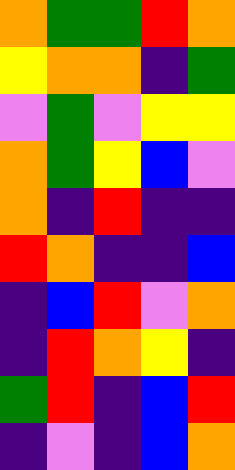[["orange", "green", "green", "red", "orange"], ["yellow", "orange", "orange", "indigo", "green"], ["violet", "green", "violet", "yellow", "yellow"], ["orange", "green", "yellow", "blue", "violet"], ["orange", "indigo", "red", "indigo", "indigo"], ["red", "orange", "indigo", "indigo", "blue"], ["indigo", "blue", "red", "violet", "orange"], ["indigo", "red", "orange", "yellow", "indigo"], ["green", "red", "indigo", "blue", "red"], ["indigo", "violet", "indigo", "blue", "orange"]]